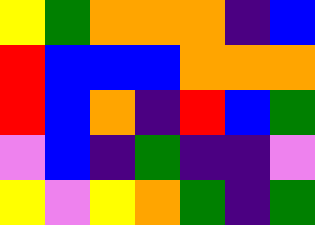[["yellow", "green", "orange", "orange", "orange", "indigo", "blue"], ["red", "blue", "blue", "blue", "orange", "orange", "orange"], ["red", "blue", "orange", "indigo", "red", "blue", "green"], ["violet", "blue", "indigo", "green", "indigo", "indigo", "violet"], ["yellow", "violet", "yellow", "orange", "green", "indigo", "green"]]